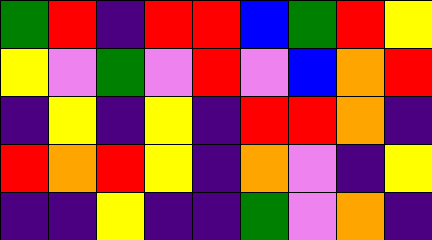[["green", "red", "indigo", "red", "red", "blue", "green", "red", "yellow"], ["yellow", "violet", "green", "violet", "red", "violet", "blue", "orange", "red"], ["indigo", "yellow", "indigo", "yellow", "indigo", "red", "red", "orange", "indigo"], ["red", "orange", "red", "yellow", "indigo", "orange", "violet", "indigo", "yellow"], ["indigo", "indigo", "yellow", "indigo", "indigo", "green", "violet", "orange", "indigo"]]